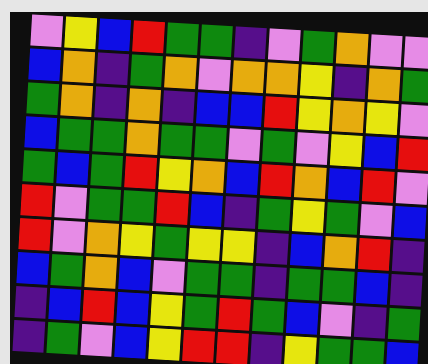[["violet", "yellow", "blue", "red", "green", "green", "indigo", "violet", "green", "orange", "violet", "violet"], ["blue", "orange", "indigo", "green", "orange", "violet", "orange", "orange", "yellow", "indigo", "orange", "green"], ["green", "orange", "indigo", "orange", "indigo", "blue", "blue", "red", "yellow", "orange", "yellow", "violet"], ["blue", "green", "green", "orange", "green", "green", "violet", "green", "violet", "yellow", "blue", "red"], ["green", "blue", "green", "red", "yellow", "orange", "blue", "red", "orange", "blue", "red", "violet"], ["red", "violet", "green", "green", "red", "blue", "indigo", "green", "yellow", "green", "violet", "blue"], ["red", "violet", "orange", "yellow", "green", "yellow", "yellow", "indigo", "blue", "orange", "red", "indigo"], ["blue", "green", "orange", "blue", "violet", "green", "green", "indigo", "green", "green", "blue", "indigo"], ["indigo", "blue", "red", "blue", "yellow", "green", "red", "green", "blue", "violet", "indigo", "green"], ["indigo", "green", "violet", "blue", "yellow", "red", "red", "indigo", "yellow", "green", "green", "blue"]]